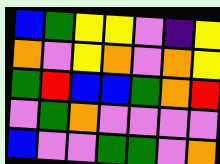[["blue", "green", "yellow", "yellow", "violet", "indigo", "yellow"], ["orange", "violet", "yellow", "orange", "violet", "orange", "yellow"], ["green", "red", "blue", "blue", "green", "orange", "red"], ["violet", "green", "orange", "violet", "violet", "violet", "violet"], ["blue", "violet", "violet", "green", "green", "violet", "orange"]]